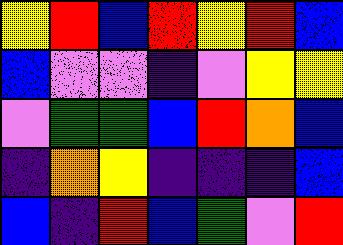[["yellow", "red", "blue", "red", "yellow", "red", "blue"], ["blue", "violet", "violet", "indigo", "violet", "yellow", "yellow"], ["violet", "green", "green", "blue", "red", "orange", "blue"], ["indigo", "orange", "yellow", "indigo", "indigo", "indigo", "blue"], ["blue", "indigo", "red", "blue", "green", "violet", "red"]]